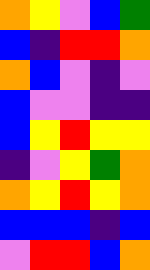[["orange", "yellow", "violet", "blue", "green"], ["blue", "indigo", "red", "red", "orange"], ["orange", "blue", "violet", "indigo", "violet"], ["blue", "violet", "violet", "indigo", "indigo"], ["blue", "yellow", "red", "yellow", "yellow"], ["indigo", "violet", "yellow", "green", "orange"], ["orange", "yellow", "red", "yellow", "orange"], ["blue", "blue", "blue", "indigo", "blue"], ["violet", "red", "red", "blue", "orange"]]